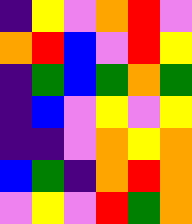[["indigo", "yellow", "violet", "orange", "red", "violet"], ["orange", "red", "blue", "violet", "red", "yellow"], ["indigo", "green", "blue", "green", "orange", "green"], ["indigo", "blue", "violet", "yellow", "violet", "yellow"], ["indigo", "indigo", "violet", "orange", "yellow", "orange"], ["blue", "green", "indigo", "orange", "red", "orange"], ["violet", "yellow", "violet", "red", "green", "orange"]]